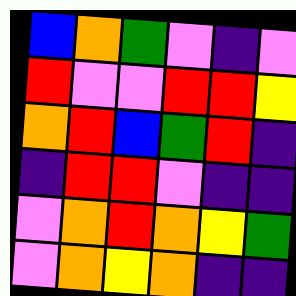[["blue", "orange", "green", "violet", "indigo", "violet"], ["red", "violet", "violet", "red", "red", "yellow"], ["orange", "red", "blue", "green", "red", "indigo"], ["indigo", "red", "red", "violet", "indigo", "indigo"], ["violet", "orange", "red", "orange", "yellow", "green"], ["violet", "orange", "yellow", "orange", "indigo", "indigo"]]